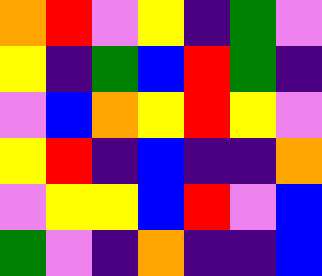[["orange", "red", "violet", "yellow", "indigo", "green", "violet"], ["yellow", "indigo", "green", "blue", "red", "green", "indigo"], ["violet", "blue", "orange", "yellow", "red", "yellow", "violet"], ["yellow", "red", "indigo", "blue", "indigo", "indigo", "orange"], ["violet", "yellow", "yellow", "blue", "red", "violet", "blue"], ["green", "violet", "indigo", "orange", "indigo", "indigo", "blue"]]